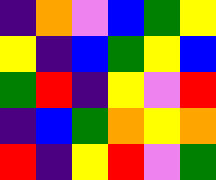[["indigo", "orange", "violet", "blue", "green", "yellow"], ["yellow", "indigo", "blue", "green", "yellow", "blue"], ["green", "red", "indigo", "yellow", "violet", "red"], ["indigo", "blue", "green", "orange", "yellow", "orange"], ["red", "indigo", "yellow", "red", "violet", "green"]]